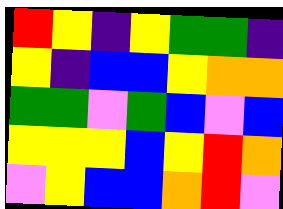[["red", "yellow", "indigo", "yellow", "green", "green", "indigo"], ["yellow", "indigo", "blue", "blue", "yellow", "orange", "orange"], ["green", "green", "violet", "green", "blue", "violet", "blue"], ["yellow", "yellow", "yellow", "blue", "yellow", "red", "orange"], ["violet", "yellow", "blue", "blue", "orange", "red", "violet"]]